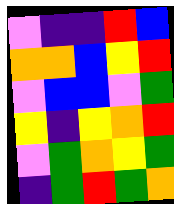[["violet", "indigo", "indigo", "red", "blue"], ["orange", "orange", "blue", "yellow", "red"], ["violet", "blue", "blue", "violet", "green"], ["yellow", "indigo", "yellow", "orange", "red"], ["violet", "green", "orange", "yellow", "green"], ["indigo", "green", "red", "green", "orange"]]